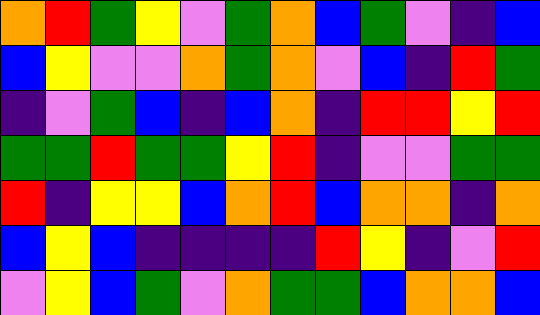[["orange", "red", "green", "yellow", "violet", "green", "orange", "blue", "green", "violet", "indigo", "blue"], ["blue", "yellow", "violet", "violet", "orange", "green", "orange", "violet", "blue", "indigo", "red", "green"], ["indigo", "violet", "green", "blue", "indigo", "blue", "orange", "indigo", "red", "red", "yellow", "red"], ["green", "green", "red", "green", "green", "yellow", "red", "indigo", "violet", "violet", "green", "green"], ["red", "indigo", "yellow", "yellow", "blue", "orange", "red", "blue", "orange", "orange", "indigo", "orange"], ["blue", "yellow", "blue", "indigo", "indigo", "indigo", "indigo", "red", "yellow", "indigo", "violet", "red"], ["violet", "yellow", "blue", "green", "violet", "orange", "green", "green", "blue", "orange", "orange", "blue"]]